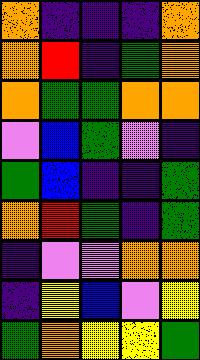[["orange", "indigo", "indigo", "indigo", "orange"], ["orange", "red", "indigo", "green", "orange"], ["orange", "green", "green", "orange", "orange"], ["violet", "blue", "green", "violet", "indigo"], ["green", "blue", "indigo", "indigo", "green"], ["orange", "red", "green", "indigo", "green"], ["indigo", "violet", "violet", "orange", "orange"], ["indigo", "yellow", "blue", "violet", "yellow"], ["green", "orange", "yellow", "yellow", "green"]]